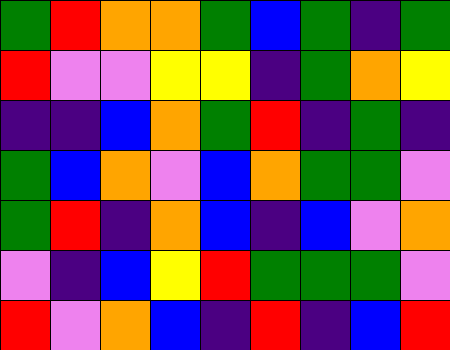[["green", "red", "orange", "orange", "green", "blue", "green", "indigo", "green"], ["red", "violet", "violet", "yellow", "yellow", "indigo", "green", "orange", "yellow"], ["indigo", "indigo", "blue", "orange", "green", "red", "indigo", "green", "indigo"], ["green", "blue", "orange", "violet", "blue", "orange", "green", "green", "violet"], ["green", "red", "indigo", "orange", "blue", "indigo", "blue", "violet", "orange"], ["violet", "indigo", "blue", "yellow", "red", "green", "green", "green", "violet"], ["red", "violet", "orange", "blue", "indigo", "red", "indigo", "blue", "red"]]